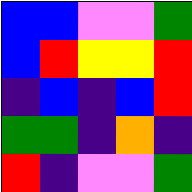[["blue", "blue", "violet", "violet", "green"], ["blue", "red", "yellow", "yellow", "red"], ["indigo", "blue", "indigo", "blue", "red"], ["green", "green", "indigo", "orange", "indigo"], ["red", "indigo", "violet", "violet", "green"]]